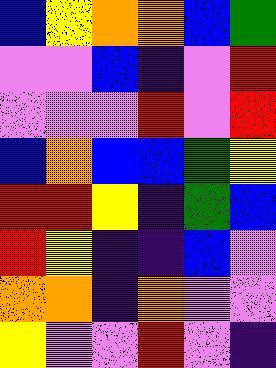[["blue", "yellow", "orange", "orange", "blue", "green"], ["violet", "violet", "blue", "indigo", "violet", "red"], ["violet", "violet", "violet", "red", "violet", "red"], ["blue", "orange", "blue", "blue", "green", "yellow"], ["red", "red", "yellow", "indigo", "green", "blue"], ["red", "yellow", "indigo", "indigo", "blue", "violet"], ["orange", "orange", "indigo", "orange", "violet", "violet"], ["yellow", "violet", "violet", "red", "violet", "indigo"]]